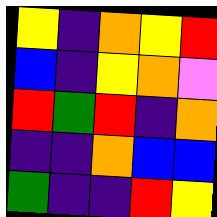[["yellow", "indigo", "orange", "yellow", "red"], ["blue", "indigo", "yellow", "orange", "violet"], ["red", "green", "red", "indigo", "orange"], ["indigo", "indigo", "orange", "blue", "blue"], ["green", "indigo", "indigo", "red", "yellow"]]